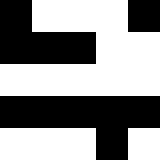[["black", "white", "white", "white", "black"], ["black", "black", "black", "white", "white"], ["white", "white", "white", "white", "white"], ["black", "black", "black", "black", "black"], ["white", "white", "white", "black", "white"]]